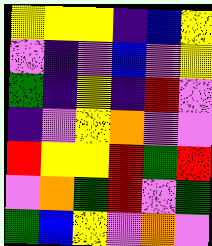[["yellow", "yellow", "yellow", "indigo", "blue", "yellow"], ["violet", "indigo", "violet", "blue", "violet", "yellow"], ["green", "indigo", "yellow", "indigo", "red", "violet"], ["indigo", "violet", "yellow", "orange", "violet", "violet"], ["red", "yellow", "yellow", "red", "green", "red"], ["violet", "orange", "green", "red", "violet", "green"], ["green", "blue", "yellow", "violet", "orange", "violet"]]